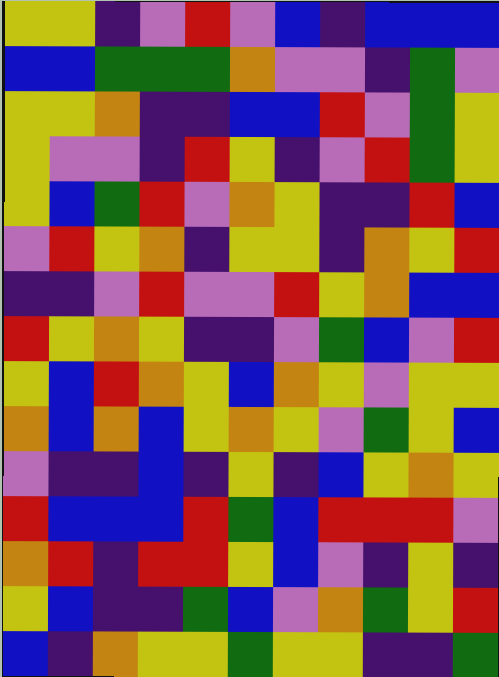[["yellow", "yellow", "indigo", "violet", "red", "violet", "blue", "indigo", "blue", "blue", "blue"], ["blue", "blue", "green", "green", "green", "orange", "violet", "violet", "indigo", "green", "violet"], ["yellow", "yellow", "orange", "indigo", "indigo", "blue", "blue", "red", "violet", "green", "yellow"], ["yellow", "violet", "violet", "indigo", "red", "yellow", "indigo", "violet", "red", "green", "yellow"], ["yellow", "blue", "green", "red", "violet", "orange", "yellow", "indigo", "indigo", "red", "blue"], ["violet", "red", "yellow", "orange", "indigo", "yellow", "yellow", "indigo", "orange", "yellow", "red"], ["indigo", "indigo", "violet", "red", "violet", "violet", "red", "yellow", "orange", "blue", "blue"], ["red", "yellow", "orange", "yellow", "indigo", "indigo", "violet", "green", "blue", "violet", "red"], ["yellow", "blue", "red", "orange", "yellow", "blue", "orange", "yellow", "violet", "yellow", "yellow"], ["orange", "blue", "orange", "blue", "yellow", "orange", "yellow", "violet", "green", "yellow", "blue"], ["violet", "indigo", "indigo", "blue", "indigo", "yellow", "indigo", "blue", "yellow", "orange", "yellow"], ["red", "blue", "blue", "blue", "red", "green", "blue", "red", "red", "red", "violet"], ["orange", "red", "indigo", "red", "red", "yellow", "blue", "violet", "indigo", "yellow", "indigo"], ["yellow", "blue", "indigo", "indigo", "green", "blue", "violet", "orange", "green", "yellow", "red"], ["blue", "indigo", "orange", "yellow", "yellow", "green", "yellow", "yellow", "indigo", "indigo", "green"]]